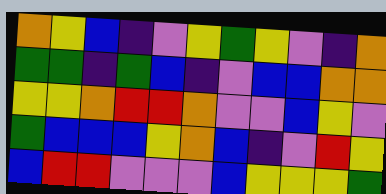[["orange", "yellow", "blue", "indigo", "violet", "yellow", "green", "yellow", "violet", "indigo", "orange"], ["green", "green", "indigo", "green", "blue", "indigo", "violet", "blue", "blue", "orange", "orange"], ["yellow", "yellow", "orange", "red", "red", "orange", "violet", "violet", "blue", "yellow", "violet"], ["green", "blue", "blue", "blue", "yellow", "orange", "blue", "indigo", "violet", "red", "yellow"], ["blue", "red", "red", "violet", "violet", "violet", "blue", "yellow", "yellow", "yellow", "green"]]